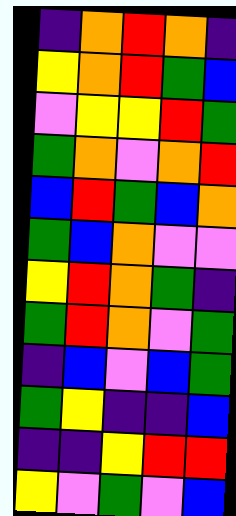[["indigo", "orange", "red", "orange", "indigo"], ["yellow", "orange", "red", "green", "blue"], ["violet", "yellow", "yellow", "red", "green"], ["green", "orange", "violet", "orange", "red"], ["blue", "red", "green", "blue", "orange"], ["green", "blue", "orange", "violet", "violet"], ["yellow", "red", "orange", "green", "indigo"], ["green", "red", "orange", "violet", "green"], ["indigo", "blue", "violet", "blue", "green"], ["green", "yellow", "indigo", "indigo", "blue"], ["indigo", "indigo", "yellow", "red", "red"], ["yellow", "violet", "green", "violet", "blue"]]